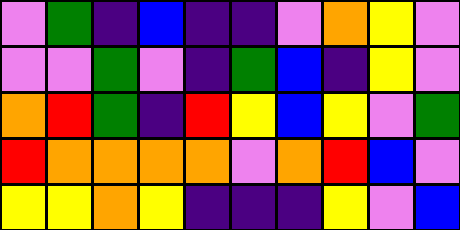[["violet", "green", "indigo", "blue", "indigo", "indigo", "violet", "orange", "yellow", "violet"], ["violet", "violet", "green", "violet", "indigo", "green", "blue", "indigo", "yellow", "violet"], ["orange", "red", "green", "indigo", "red", "yellow", "blue", "yellow", "violet", "green"], ["red", "orange", "orange", "orange", "orange", "violet", "orange", "red", "blue", "violet"], ["yellow", "yellow", "orange", "yellow", "indigo", "indigo", "indigo", "yellow", "violet", "blue"]]